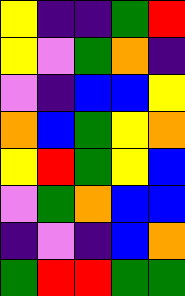[["yellow", "indigo", "indigo", "green", "red"], ["yellow", "violet", "green", "orange", "indigo"], ["violet", "indigo", "blue", "blue", "yellow"], ["orange", "blue", "green", "yellow", "orange"], ["yellow", "red", "green", "yellow", "blue"], ["violet", "green", "orange", "blue", "blue"], ["indigo", "violet", "indigo", "blue", "orange"], ["green", "red", "red", "green", "green"]]